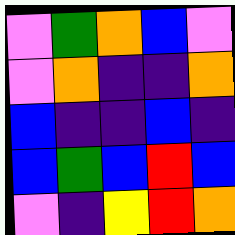[["violet", "green", "orange", "blue", "violet"], ["violet", "orange", "indigo", "indigo", "orange"], ["blue", "indigo", "indigo", "blue", "indigo"], ["blue", "green", "blue", "red", "blue"], ["violet", "indigo", "yellow", "red", "orange"]]